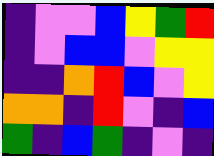[["indigo", "violet", "violet", "blue", "yellow", "green", "red"], ["indigo", "violet", "blue", "blue", "violet", "yellow", "yellow"], ["indigo", "indigo", "orange", "red", "blue", "violet", "yellow"], ["orange", "orange", "indigo", "red", "violet", "indigo", "blue"], ["green", "indigo", "blue", "green", "indigo", "violet", "indigo"]]